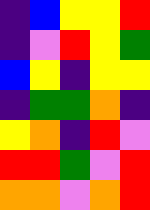[["indigo", "blue", "yellow", "yellow", "red"], ["indigo", "violet", "red", "yellow", "green"], ["blue", "yellow", "indigo", "yellow", "yellow"], ["indigo", "green", "green", "orange", "indigo"], ["yellow", "orange", "indigo", "red", "violet"], ["red", "red", "green", "violet", "red"], ["orange", "orange", "violet", "orange", "red"]]